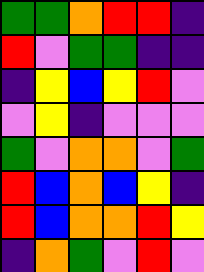[["green", "green", "orange", "red", "red", "indigo"], ["red", "violet", "green", "green", "indigo", "indigo"], ["indigo", "yellow", "blue", "yellow", "red", "violet"], ["violet", "yellow", "indigo", "violet", "violet", "violet"], ["green", "violet", "orange", "orange", "violet", "green"], ["red", "blue", "orange", "blue", "yellow", "indigo"], ["red", "blue", "orange", "orange", "red", "yellow"], ["indigo", "orange", "green", "violet", "red", "violet"]]